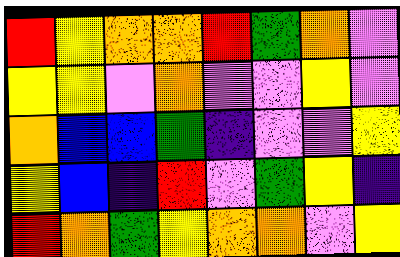[["red", "yellow", "orange", "orange", "red", "green", "orange", "violet"], ["yellow", "yellow", "violet", "orange", "violet", "violet", "yellow", "violet"], ["orange", "blue", "blue", "green", "indigo", "violet", "violet", "yellow"], ["yellow", "blue", "indigo", "red", "violet", "green", "yellow", "indigo"], ["red", "orange", "green", "yellow", "orange", "orange", "violet", "yellow"]]